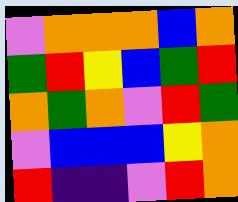[["violet", "orange", "orange", "orange", "blue", "orange"], ["green", "red", "yellow", "blue", "green", "red"], ["orange", "green", "orange", "violet", "red", "green"], ["violet", "blue", "blue", "blue", "yellow", "orange"], ["red", "indigo", "indigo", "violet", "red", "orange"]]